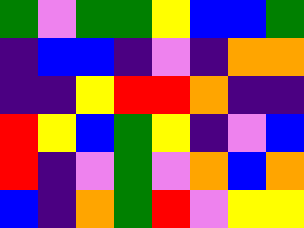[["green", "violet", "green", "green", "yellow", "blue", "blue", "green"], ["indigo", "blue", "blue", "indigo", "violet", "indigo", "orange", "orange"], ["indigo", "indigo", "yellow", "red", "red", "orange", "indigo", "indigo"], ["red", "yellow", "blue", "green", "yellow", "indigo", "violet", "blue"], ["red", "indigo", "violet", "green", "violet", "orange", "blue", "orange"], ["blue", "indigo", "orange", "green", "red", "violet", "yellow", "yellow"]]